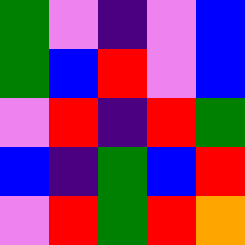[["green", "violet", "indigo", "violet", "blue"], ["green", "blue", "red", "violet", "blue"], ["violet", "red", "indigo", "red", "green"], ["blue", "indigo", "green", "blue", "red"], ["violet", "red", "green", "red", "orange"]]